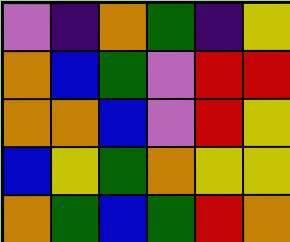[["violet", "indigo", "orange", "green", "indigo", "yellow"], ["orange", "blue", "green", "violet", "red", "red"], ["orange", "orange", "blue", "violet", "red", "yellow"], ["blue", "yellow", "green", "orange", "yellow", "yellow"], ["orange", "green", "blue", "green", "red", "orange"]]